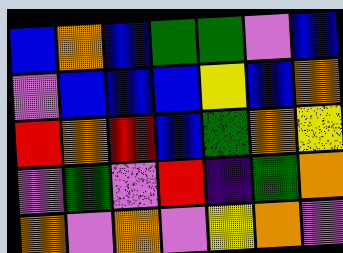[["blue", "orange", "blue", "green", "green", "violet", "blue"], ["violet", "blue", "blue", "blue", "yellow", "blue", "orange"], ["red", "orange", "red", "blue", "green", "orange", "yellow"], ["violet", "green", "violet", "red", "indigo", "green", "orange"], ["orange", "violet", "orange", "violet", "yellow", "orange", "violet"]]